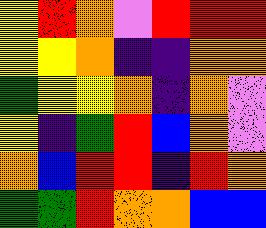[["yellow", "red", "orange", "violet", "red", "red", "red"], ["yellow", "yellow", "orange", "indigo", "indigo", "orange", "orange"], ["green", "yellow", "yellow", "orange", "indigo", "orange", "violet"], ["yellow", "indigo", "green", "red", "blue", "orange", "violet"], ["orange", "blue", "red", "red", "indigo", "red", "orange"], ["green", "green", "red", "orange", "orange", "blue", "blue"]]